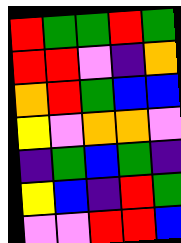[["red", "green", "green", "red", "green"], ["red", "red", "violet", "indigo", "orange"], ["orange", "red", "green", "blue", "blue"], ["yellow", "violet", "orange", "orange", "violet"], ["indigo", "green", "blue", "green", "indigo"], ["yellow", "blue", "indigo", "red", "green"], ["violet", "violet", "red", "red", "blue"]]